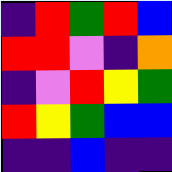[["indigo", "red", "green", "red", "blue"], ["red", "red", "violet", "indigo", "orange"], ["indigo", "violet", "red", "yellow", "green"], ["red", "yellow", "green", "blue", "blue"], ["indigo", "indigo", "blue", "indigo", "indigo"]]